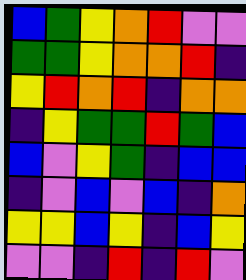[["blue", "green", "yellow", "orange", "red", "violet", "violet"], ["green", "green", "yellow", "orange", "orange", "red", "indigo"], ["yellow", "red", "orange", "red", "indigo", "orange", "orange"], ["indigo", "yellow", "green", "green", "red", "green", "blue"], ["blue", "violet", "yellow", "green", "indigo", "blue", "blue"], ["indigo", "violet", "blue", "violet", "blue", "indigo", "orange"], ["yellow", "yellow", "blue", "yellow", "indigo", "blue", "yellow"], ["violet", "violet", "indigo", "red", "indigo", "red", "violet"]]